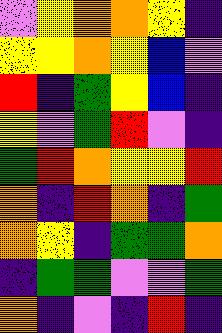[["violet", "yellow", "orange", "orange", "yellow", "indigo"], ["yellow", "yellow", "orange", "yellow", "blue", "violet"], ["red", "indigo", "green", "yellow", "blue", "indigo"], ["yellow", "violet", "green", "red", "violet", "indigo"], ["green", "red", "orange", "yellow", "yellow", "red"], ["orange", "indigo", "red", "orange", "indigo", "green"], ["orange", "yellow", "indigo", "green", "green", "orange"], ["indigo", "green", "green", "violet", "violet", "green"], ["orange", "indigo", "violet", "indigo", "red", "indigo"]]